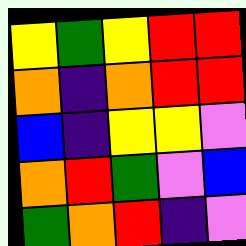[["yellow", "green", "yellow", "red", "red"], ["orange", "indigo", "orange", "red", "red"], ["blue", "indigo", "yellow", "yellow", "violet"], ["orange", "red", "green", "violet", "blue"], ["green", "orange", "red", "indigo", "violet"]]